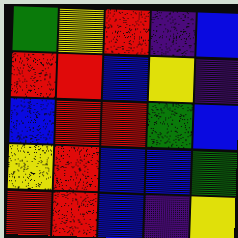[["green", "yellow", "red", "indigo", "blue"], ["red", "red", "blue", "yellow", "indigo"], ["blue", "red", "red", "green", "blue"], ["yellow", "red", "blue", "blue", "green"], ["red", "red", "blue", "indigo", "yellow"]]